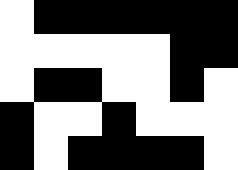[["white", "black", "black", "black", "black", "black", "black"], ["white", "white", "white", "white", "white", "black", "black"], ["white", "black", "black", "white", "white", "black", "white"], ["black", "white", "white", "black", "white", "white", "white"], ["black", "white", "black", "black", "black", "black", "white"]]